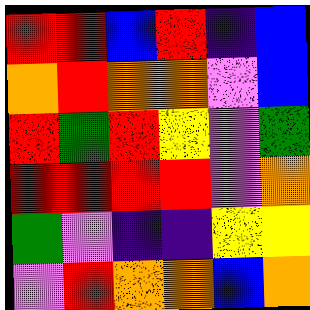[["red", "red", "blue", "red", "indigo", "blue"], ["orange", "red", "orange", "orange", "violet", "blue"], ["red", "green", "red", "yellow", "violet", "green"], ["red", "red", "red", "red", "violet", "orange"], ["green", "violet", "indigo", "indigo", "yellow", "yellow"], ["violet", "red", "orange", "orange", "blue", "orange"]]